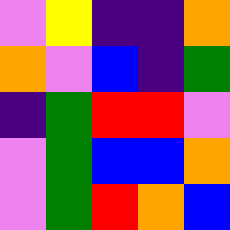[["violet", "yellow", "indigo", "indigo", "orange"], ["orange", "violet", "blue", "indigo", "green"], ["indigo", "green", "red", "red", "violet"], ["violet", "green", "blue", "blue", "orange"], ["violet", "green", "red", "orange", "blue"]]